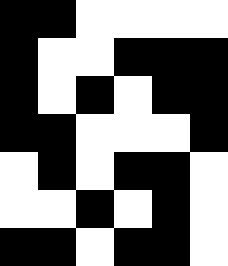[["black", "black", "white", "white", "white", "white"], ["black", "white", "white", "black", "black", "black"], ["black", "white", "black", "white", "black", "black"], ["black", "black", "white", "white", "white", "black"], ["white", "black", "white", "black", "black", "white"], ["white", "white", "black", "white", "black", "white"], ["black", "black", "white", "black", "black", "white"]]